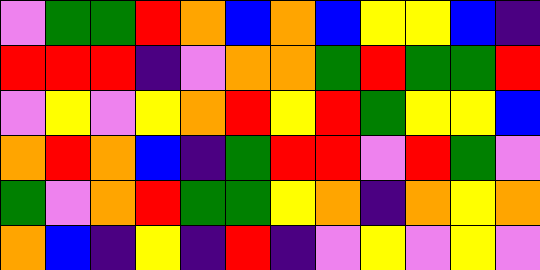[["violet", "green", "green", "red", "orange", "blue", "orange", "blue", "yellow", "yellow", "blue", "indigo"], ["red", "red", "red", "indigo", "violet", "orange", "orange", "green", "red", "green", "green", "red"], ["violet", "yellow", "violet", "yellow", "orange", "red", "yellow", "red", "green", "yellow", "yellow", "blue"], ["orange", "red", "orange", "blue", "indigo", "green", "red", "red", "violet", "red", "green", "violet"], ["green", "violet", "orange", "red", "green", "green", "yellow", "orange", "indigo", "orange", "yellow", "orange"], ["orange", "blue", "indigo", "yellow", "indigo", "red", "indigo", "violet", "yellow", "violet", "yellow", "violet"]]